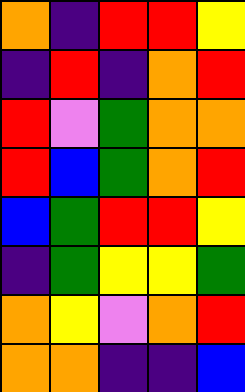[["orange", "indigo", "red", "red", "yellow"], ["indigo", "red", "indigo", "orange", "red"], ["red", "violet", "green", "orange", "orange"], ["red", "blue", "green", "orange", "red"], ["blue", "green", "red", "red", "yellow"], ["indigo", "green", "yellow", "yellow", "green"], ["orange", "yellow", "violet", "orange", "red"], ["orange", "orange", "indigo", "indigo", "blue"]]